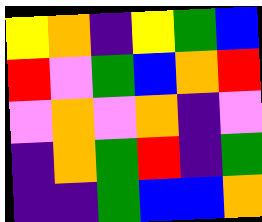[["yellow", "orange", "indigo", "yellow", "green", "blue"], ["red", "violet", "green", "blue", "orange", "red"], ["violet", "orange", "violet", "orange", "indigo", "violet"], ["indigo", "orange", "green", "red", "indigo", "green"], ["indigo", "indigo", "green", "blue", "blue", "orange"]]